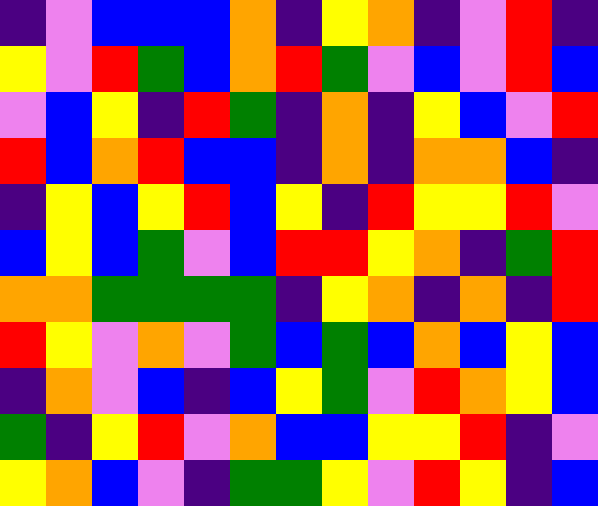[["indigo", "violet", "blue", "blue", "blue", "orange", "indigo", "yellow", "orange", "indigo", "violet", "red", "indigo"], ["yellow", "violet", "red", "green", "blue", "orange", "red", "green", "violet", "blue", "violet", "red", "blue"], ["violet", "blue", "yellow", "indigo", "red", "green", "indigo", "orange", "indigo", "yellow", "blue", "violet", "red"], ["red", "blue", "orange", "red", "blue", "blue", "indigo", "orange", "indigo", "orange", "orange", "blue", "indigo"], ["indigo", "yellow", "blue", "yellow", "red", "blue", "yellow", "indigo", "red", "yellow", "yellow", "red", "violet"], ["blue", "yellow", "blue", "green", "violet", "blue", "red", "red", "yellow", "orange", "indigo", "green", "red"], ["orange", "orange", "green", "green", "green", "green", "indigo", "yellow", "orange", "indigo", "orange", "indigo", "red"], ["red", "yellow", "violet", "orange", "violet", "green", "blue", "green", "blue", "orange", "blue", "yellow", "blue"], ["indigo", "orange", "violet", "blue", "indigo", "blue", "yellow", "green", "violet", "red", "orange", "yellow", "blue"], ["green", "indigo", "yellow", "red", "violet", "orange", "blue", "blue", "yellow", "yellow", "red", "indigo", "violet"], ["yellow", "orange", "blue", "violet", "indigo", "green", "green", "yellow", "violet", "red", "yellow", "indigo", "blue"]]